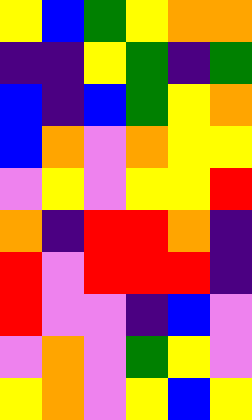[["yellow", "blue", "green", "yellow", "orange", "orange"], ["indigo", "indigo", "yellow", "green", "indigo", "green"], ["blue", "indigo", "blue", "green", "yellow", "orange"], ["blue", "orange", "violet", "orange", "yellow", "yellow"], ["violet", "yellow", "violet", "yellow", "yellow", "red"], ["orange", "indigo", "red", "red", "orange", "indigo"], ["red", "violet", "red", "red", "red", "indigo"], ["red", "violet", "violet", "indigo", "blue", "violet"], ["violet", "orange", "violet", "green", "yellow", "violet"], ["yellow", "orange", "violet", "yellow", "blue", "yellow"]]